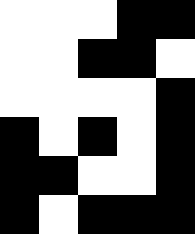[["white", "white", "white", "black", "black"], ["white", "white", "black", "black", "white"], ["white", "white", "white", "white", "black"], ["black", "white", "black", "white", "black"], ["black", "black", "white", "white", "black"], ["black", "white", "black", "black", "black"]]